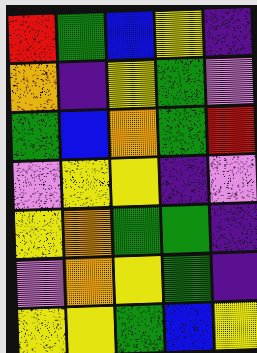[["red", "green", "blue", "yellow", "indigo"], ["orange", "indigo", "yellow", "green", "violet"], ["green", "blue", "orange", "green", "red"], ["violet", "yellow", "yellow", "indigo", "violet"], ["yellow", "orange", "green", "green", "indigo"], ["violet", "orange", "yellow", "green", "indigo"], ["yellow", "yellow", "green", "blue", "yellow"]]